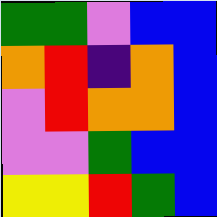[["green", "green", "violet", "blue", "blue"], ["orange", "red", "indigo", "orange", "blue"], ["violet", "red", "orange", "orange", "blue"], ["violet", "violet", "green", "blue", "blue"], ["yellow", "yellow", "red", "green", "blue"]]